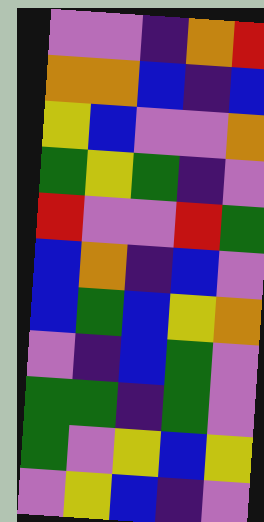[["violet", "violet", "indigo", "orange", "red"], ["orange", "orange", "blue", "indigo", "blue"], ["yellow", "blue", "violet", "violet", "orange"], ["green", "yellow", "green", "indigo", "violet"], ["red", "violet", "violet", "red", "green"], ["blue", "orange", "indigo", "blue", "violet"], ["blue", "green", "blue", "yellow", "orange"], ["violet", "indigo", "blue", "green", "violet"], ["green", "green", "indigo", "green", "violet"], ["green", "violet", "yellow", "blue", "yellow"], ["violet", "yellow", "blue", "indigo", "violet"]]